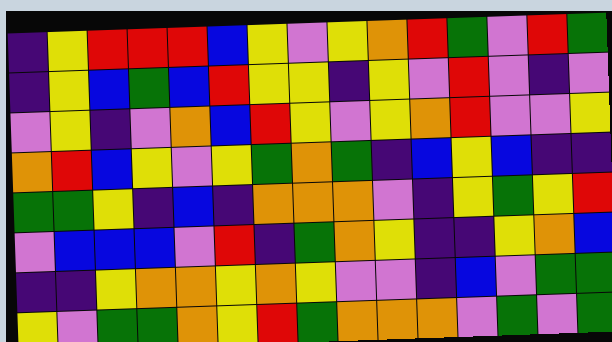[["indigo", "yellow", "red", "red", "red", "blue", "yellow", "violet", "yellow", "orange", "red", "green", "violet", "red", "green"], ["indigo", "yellow", "blue", "green", "blue", "red", "yellow", "yellow", "indigo", "yellow", "violet", "red", "violet", "indigo", "violet"], ["violet", "yellow", "indigo", "violet", "orange", "blue", "red", "yellow", "violet", "yellow", "orange", "red", "violet", "violet", "yellow"], ["orange", "red", "blue", "yellow", "violet", "yellow", "green", "orange", "green", "indigo", "blue", "yellow", "blue", "indigo", "indigo"], ["green", "green", "yellow", "indigo", "blue", "indigo", "orange", "orange", "orange", "violet", "indigo", "yellow", "green", "yellow", "red"], ["violet", "blue", "blue", "blue", "violet", "red", "indigo", "green", "orange", "yellow", "indigo", "indigo", "yellow", "orange", "blue"], ["indigo", "indigo", "yellow", "orange", "orange", "yellow", "orange", "yellow", "violet", "violet", "indigo", "blue", "violet", "green", "green"], ["yellow", "violet", "green", "green", "orange", "yellow", "red", "green", "orange", "orange", "orange", "violet", "green", "violet", "green"]]